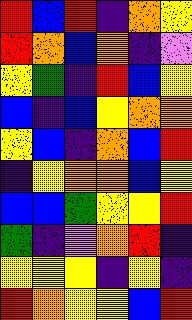[["red", "blue", "red", "indigo", "orange", "yellow"], ["red", "orange", "blue", "orange", "indigo", "violet"], ["yellow", "green", "indigo", "red", "blue", "yellow"], ["blue", "indigo", "blue", "yellow", "orange", "orange"], ["yellow", "blue", "indigo", "orange", "blue", "red"], ["indigo", "yellow", "orange", "orange", "blue", "yellow"], ["blue", "blue", "green", "yellow", "yellow", "red"], ["green", "indigo", "violet", "orange", "red", "indigo"], ["yellow", "yellow", "yellow", "indigo", "yellow", "indigo"], ["red", "orange", "yellow", "yellow", "blue", "red"]]